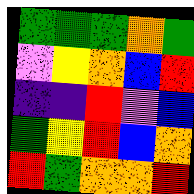[["green", "green", "green", "orange", "green"], ["violet", "yellow", "orange", "blue", "red"], ["indigo", "indigo", "red", "violet", "blue"], ["green", "yellow", "red", "blue", "orange"], ["red", "green", "orange", "orange", "red"]]